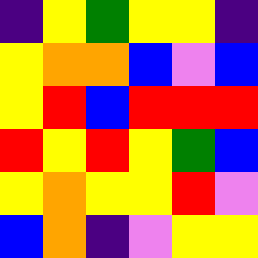[["indigo", "yellow", "green", "yellow", "yellow", "indigo"], ["yellow", "orange", "orange", "blue", "violet", "blue"], ["yellow", "red", "blue", "red", "red", "red"], ["red", "yellow", "red", "yellow", "green", "blue"], ["yellow", "orange", "yellow", "yellow", "red", "violet"], ["blue", "orange", "indigo", "violet", "yellow", "yellow"]]